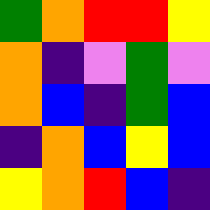[["green", "orange", "red", "red", "yellow"], ["orange", "indigo", "violet", "green", "violet"], ["orange", "blue", "indigo", "green", "blue"], ["indigo", "orange", "blue", "yellow", "blue"], ["yellow", "orange", "red", "blue", "indigo"]]